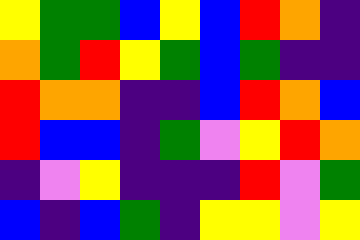[["yellow", "green", "green", "blue", "yellow", "blue", "red", "orange", "indigo"], ["orange", "green", "red", "yellow", "green", "blue", "green", "indigo", "indigo"], ["red", "orange", "orange", "indigo", "indigo", "blue", "red", "orange", "blue"], ["red", "blue", "blue", "indigo", "green", "violet", "yellow", "red", "orange"], ["indigo", "violet", "yellow", "indigo", "indigo", "indigo", "red", "violet", "green"], ["blue", "indigo", "blue", "green", "indigo", "yellow", "yellow", "violet", "yellow"]]